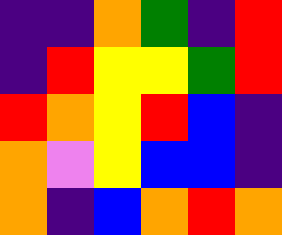[["indigo", "indigo", "orange", "green", "indigo", "red"], ["indigo", "red", "yellow", "yellow", "green", "red"], ["red", "orange", "yellow", "red", "blue", "indigo"], ["orange", "violet", "yellow", "blue", "blue", "indigo"], ["orange", "indigo", "blue", "orange", "red", "orange"]]